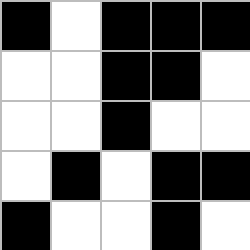[["black", "white", "black", "black", "black"], ["white", "white", "black", "black", "white"], ["white", "white", "black", "white", "white"], ["white", "black", "white", "black", "black"], ["black", "white", "white", "black", "white"]]